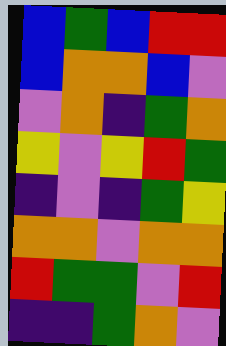[["blue", "green", "blue", "red", "red"], ["blue", "orange", "orange", "blue", "violet"], ["violet", "orange", "indigo", "green", "orange"], ["yellow", "violet", "yellow", "red", "green"], ["indigo", "violet", "indigo", "green", "yellow"], ["orange", "orange", "violet", "orange", "orange"], ["red", "green", "green", "violet", "red"], ["indigo", "indigo", "green", "orange", "violet"]]